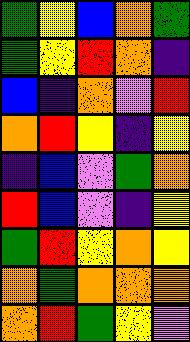[["green", "yellow", "blue", "orange", "green"], ["green", "yellow", "red", "orange", "indigo"], ["blue", "indigo", "orange", "violet", "red"], ["orange", "red", "yellow", "indigo", "yellow"], ["indigo", "blue", "violet", "green", "orange"], ["red", "blue", "violet", "indigo", "yellow"], ["green", "red", "yellow", "orange", "yellow"], ["orange", "green", "orange", "orange", "orange"], ["orange", "red", "green", "yellow", "violet"]]